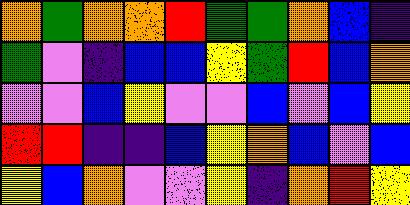[["orange", "green", "orange", "orange", "red", "green", "green", "orange", "blue", "indigo"], ["green", "violet", "indigo", "blue", "blue", "yellow", "green", "red", "blue", "orange"], ["violet", "violet", "blue", "yellow", "violet", "violet", "blue", "violet", "blue", "yellow"], ["red", "red", "indigo", "indigo", "blue", "yellow", "orange", "blue", "violet", "blue"], ["yellow", "blue", "orange", "violet", "violet", "yellow", "indigo", "orange", "red", "yellow"]]